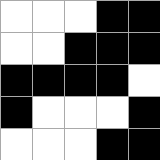[["white", "white", "white", "black", "black"], ["white", "white", "black", "black", "black"], ["black", "black", "black", "black", "white"], ["black", "white", "white", "white", "black"], ["white", "white", "white", "black", "black"]]